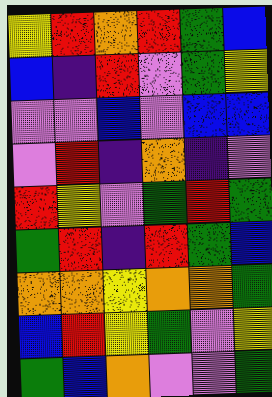[["yellow", "red", "orange", "red", "green", "blue"], ["blue", "indigo", "red", "violet", "green", "yellow"], ["violet", "violet", "blue", "violet", "blue", "blue"], ["violet", "red", "indigo", "orange", "indigo", "violet"], ["red", "yellow", "violet", "green", "red", "green"], ["green", "red", "indigo", "red", "green", "blue"], ["orange", "orange", "yellow", "orange", "orange", "green"], ["blue", "red", "yellow", "green", "violet", "yellow"], ["green", "blue", "orange", "violet", "violet", "green"]]